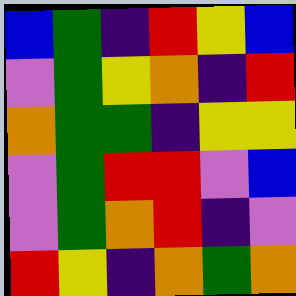[["blue", "green", "indigo", "red", "yellow", "blue"], ["violet", "green", "yellow", "orange", "indigo", "red"], ["orange", "green", "green", "indigo", "yellow", "yellow"], ["violet", "green", "red", "red", "violet", "blue"], ["violet", "green", "orange", "red", "indigo", "violet"], ["red", "yellow", "indigo", "orange", "green", "orange"]]